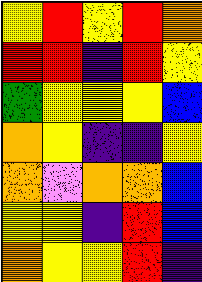[["yellow", "red", "yellow", "red", "orange"], ["red", "red", "indigo", "red", "yellow"], ["green", "yellow", "yellow", "yellow", "blue"], ["orange", "yellow", "indigo", "indigo", "yellow"], ["orange", "violet", "orange", "orange", "blue"], ["yellow", "yellow", "indigo", "red", "blue"], ["orange", "yellow", "yellow", "red", "indigo"]]